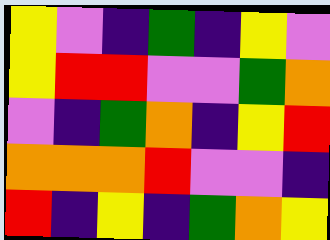[["yellow", "violet", "indigo", "green", "indigo", "yellow", "violet"], ["yellow", "red", "red", "violet", "violet", "green", "orange"], ["violet", "indigo", "green", "orange", "indigo", "yellow", "red"], ["orange", "orange", "orange", "red", "violet", "violet", "indigo"], ["red", "indigo", "yellow", "indigo", "green", "orange", "yellow"]]